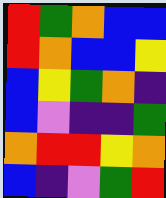[["red", "green", "orange", "blue", "blue"], ["red", "orange", "blue", "blue", "yellow"], ["blue", "yellow", "green", "orange", "indigo"], ["blue", "violet", "indigo", "indigo", "green"], ["orange", "red", "red", "yellow", "orange"], ["blue", "indigo", "violet", "green", "red"]]